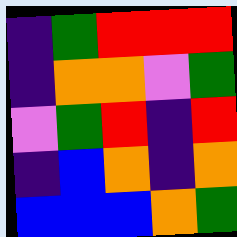[["indigo", "green", "red", "red", "red"], ["indigo", "orange", "orange", "violet", "green"], ["violet", "green", "red", "indigo", "red"], ["indigo", "blue", "orange", "indigo", "orange"], ["blue", "blue", "blue", "orange", "green"]]